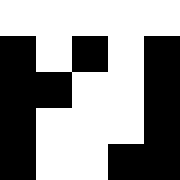[["white", "white", "white", "white", "white"], ["black", "white", "black", "white", "black"], ["black", "black", "white", "white", "black"], ["black", "white", "white", "white", "black"], ["black", "white", "white", "black", "black"]]